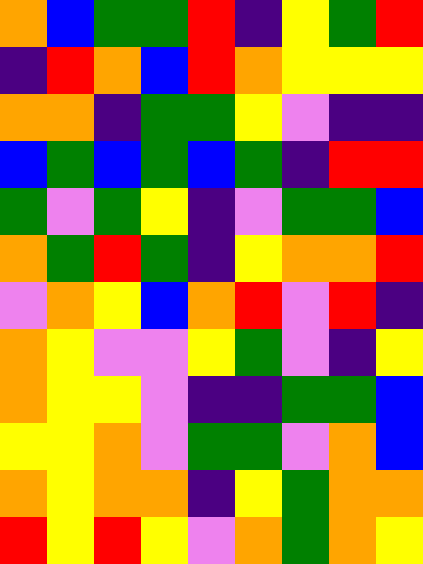[["orange", "blue", "green", "green", "red", "indigo", "yellow", "green", "red"], ["indigo", "red", "orange", "blue", "red", "orange", "yellow", "yellow", "yellow"], ["orange", "orange", "indigo", "green", "green", "yellow", "violet", "indigo", "indigo"], ["blue", "green", "blue", "green", "blue", "green", "indigo", "red", "red"], ["green", "violet", "green", "yellow", "indigo", "violet", "green", "green", "blue"], ["orange", "green", "red", "green", "indigo", "yellow", "orange", "orange", "red"], ["violet", "orange", "yellow", "blue", "orange", "red", "violet", "red", "indigo"], ["orange", "yellow", "violet", "violet", "yellow", "green", "violet", "indigo", "yellow"], ["orange", "yellow", "yellow", "violet", "indigo", "indigo", "green", "green", "blue"], ["yellow", "yellow", "orange", "violet", "green", "green", "violet", "orange", "blue"], ["orange", "yellow", "orange", "orange", "indigo", "yellow", "green", "orange", "orange"], ["red", "yellow", "red", "yellow", "violet", "orange", "green", "orange", "yellow"]]